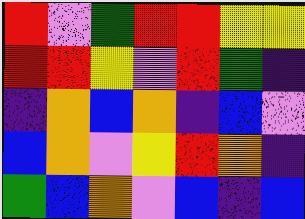[["red", "violet", "green", "red", "red", "yellow", "yellow"], ["red", "red", "yellow", "violet", "red", "green", "indigo"], ["indigo", "orange", "blue", "orange", "indigo", "blue", "violet"], ["blue", "orange", "violet", "yellow", "red", "orange", "indigo"], ["green", "blue", "orange", "violet", "blue", "indigo", "blue"]]